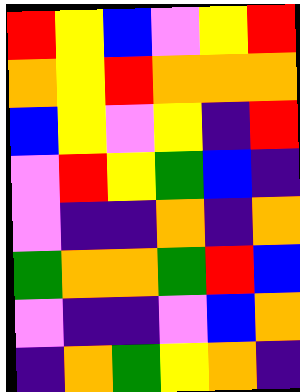[["red", "yellow", "blue", "violet", "yellow", "red"], ["orange", "yellow", "red", "orange", "orange", "orange"], ["blue", "yellow", "violet", "yellow", "indigo", "red"], ["violet", "red", "yellow", "green", "blue", "indigo"], ["violet", "indigo", "indigo", "orange", "indigo", "orange"], ["green", "orange", "orange", "green", "red", "blue"], ["violet", "indigo", "indigo", "violet", "blue", "orange"], ["indigo", "orange", "green", "yellow", "orange", "indigo"]]